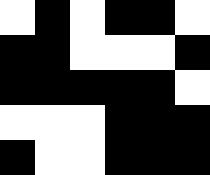[["white", "black", "white", "black", "black", "white"], ["black", "black", "white", "white", "white", "black"], ["black", "black", "black", "black", "black", "white"], ["white", "white", "white", "black", "black", "black"], ["black", "white", "white", "black", "black", "black"]]